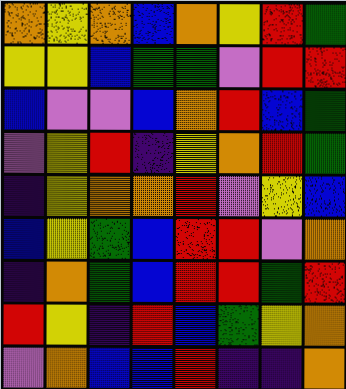[["orange", "yellow", "orange", "blue", "orange", "yellow", "red", "green"], ["yellow", "yellow", "blue", "green", "green", "violet", "red", "red"], ["blue", "violet", "violet", "blue", "orange", "red", "blue", "green"], ["violet", "yellow", "red", "indigo", "yellow", "orange", "red", "green"], ["indigo", "yellow", "orange", "orange", "red", "violet", "yellow", "blue"], ["blue", "yellow", "green", "blue", "red", "red", "violet", "orange"], ["indigo", "orange", "green", "blue", "red", "red", "green", "red"], ["red", "yellow", "indigo", "red", "blue", "green", "yellow", "orange"], ["violet", "orange", "blue", "blue", "red", "indigo", "indigo", "orange"]]